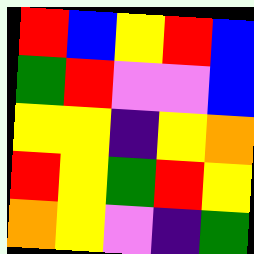[["red", "blue", "yellow", "red", "blue"], ["green", "red", "violet", "violet", "blue"], ["yellow", "yellow", "indigo", "yellow", "orange"], ["red", "yellow", "green", "red", "yellow"], ["orange", "yellow", "violet", "indigo", "green"]]